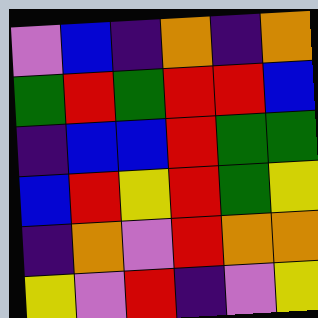[["violet", "blue", "indigo", "orange", "indigo", "orange"], ["green", "red", "green", "red", "red", "blue"], ["indigo", "blue", "blue", "red", "green", "green"], ["blue", "red", "yellow", "red", "green", "yellow"], ["indigo", "orange", "violet", "red", "orange", "orange"], ["yellow", "violet", "red", "indigo", "violet", "yellow"]]